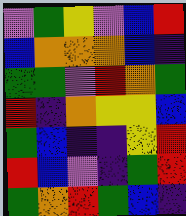[["violet", "green", "yellow", "violet", "blue", "red"], ["blue", "orange", "orange", "orange", "blue", "indigo"], ["green", "green", "violet", "red", "orange", "green"], ["red", "indigo", "orange", "yellow", "yellow", "blue"], ["green", "blue", "indigo", "indigo", "yellow", "red"], ["red", "blue", "violet", "indigo", "green", "red"], ["green", "orange", "red", "green", "blue", "indigo"]]